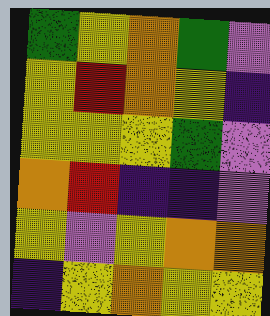[["green", "yellow", "orange", "green", "violet"], ["yellow", "red", "orange", "yellow", "indigo"], ["yellow", "yellow", "yellow", "green", "violet"], ["orange", "red", "indigo", "indigo", "violet"], ["yellow", "violet", "yellow", "orange", "orange"], ["indigo", "yellow", "orange", "yellow", "yellow"]]